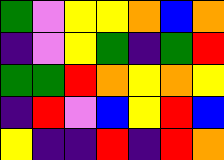[["green", "violet", "yellow", "yellow", "orange", "blue", "orange"], ["indigo", "violet", "yellow", "green", "indigo", "green", "red"], ["green", "green", "red", "orange", "yellow", "orange", "yellow"], ["indigo", "red", "violet", "blue", "yellow", "red", "blue"], ["yellow", "indigo", "indigo", "red", "indigo", "red", "orange"]]